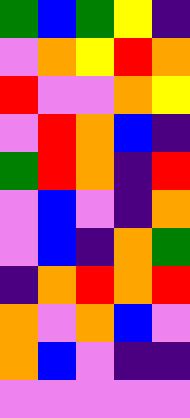[["green", "blue", "green", "yellow", "indigo"], ["violet", "orange", "yellow", "red", "orange"], ["red", "violet", "violet", "orange", "yellow"], ["violet", "red", "orange", "blue", "indigo"], ["green", "red", "orange", "indigo", "red"], ["violet", "blue", "violet", "indigo", "orange"], ["violet", "blue", "indigo", "orange", "green"], ["indigo", "orange", "red", "orange", "red"], ["orange", "violet", "orange", "blue", "violet"], ["orange", "blue", "violet", "indigo", "indigo"], ["violet", "violet", "violet", "violet", "violet"]]